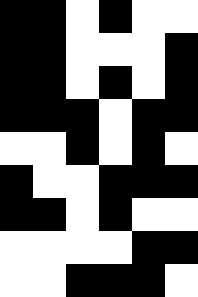[["black", "black", "white", "black", "white", "white"], ["black", "black", "white", "white", "white", "black"], ["black", "black", "white", "black", "white", "black"], ["black", "black", "black", "white", "black", "black"], ["white", "white", "black", "white", "black", "white"], ["black", "white", "white", "black", "black", "black"], ["black", "black", "white", "black", "white", "white"], ["white", "white", "white", "white", "black", "black"], ["white", "white", "black", "black", "black", "white"]]